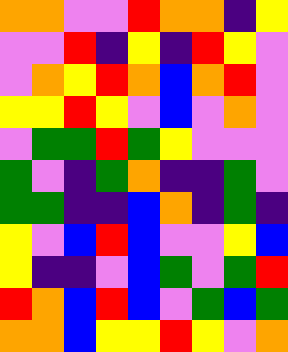[["orange", "orange", "violet", "violet", "red", "orange", "orange", "indigo", "yellow"], ["violet", "violet", "red", "indigo", "yellow", "indigo", "red", "yellow", "violet"], ["violet", "orange", "yellow", "red", "orange", "blue", "orange", "red", "violet"], ["yellow", "yellow", "red", "yellow", "violet", "blue", "violet", "orange", "violet"], ["violet", "green", "green", "red", "green", "yellow", "violet", "violet", "violet"], ["green", "violet", "indigo", "green", "orange", "indigo", "indigo", "green", "violet"], ["green", "green", "indigo", "indigo", "blue", "orange", "indigo", "green", "indigo"], ["yellow", "violet", "blue", "red", "blue", "violet", "violet", "yellow", "blue"], ["yellow", "indigo", "indigo", "violet", "blue", "green", "violet", "green", "red"], ["red", "orange", "blue", "red", "blue", "violet", "green", "blue", "green"], ["orange", "orange", "blue", "yellow", "yellow", "red", "yellow", "violet", "orange"]]